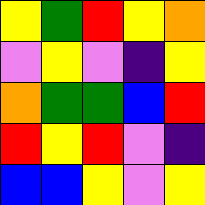[["yellow", "green", "red", "yellow", "orange"], ["violet", "yellow", "violet", "indigo", "yellow"], ["orange", "green", "green", "blue", "red"], ["red", "yellow", "red", "violet", "indigo"], ["blue", "blue", "yellow", "violet", "yellow"]]